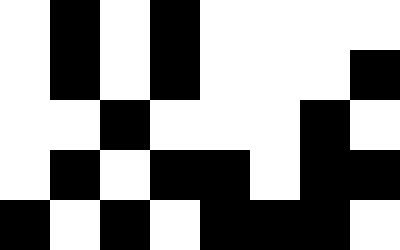[["white", "black", "white", "black", "white", "white", "white", "white"], ["white", "black", "white", "black", "white", "white", "white", "black"], ["white", "white", "black", "white", "white", "white", "black", "white"], ["white", "black", "white", "black", "black", "white", "black", "black"], ["black", "white", "black", "white", "black", "black", "black", "white"]]